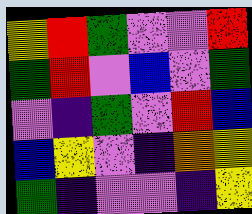[["yellow", "red", "green", "violet", "violet", "red"], ["green", "red", "violet", "blue", "violet", "green"], ["violet", "indigo", "green", "violet", "red", "blue"], ["blue", "yellow", "violet", "indigo", "orange", "yellow"], ["green", "indigo", "violet", "violet", "indigo", "yellow"]]